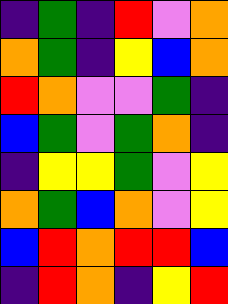[["indigo", "green", "indigo", "red", "violet", "orange"], ["orange", "green", "indigo", "yellow", "blue", "orange"], ["red", "orange", "violet", "violet", "green", "indigo"], ["blue", "green", "violet", "green", "orange", "indigo"], ["indigo", "yellow", "yellow", "green", "violet", "yellow"], ["orange", "green", "blue", "orange", "violet", "yellow"], ["blue", "red", "orange", "red", "red", "blue"], ["indigo", "red", "orange", "indigo", "yellow", "red"]]